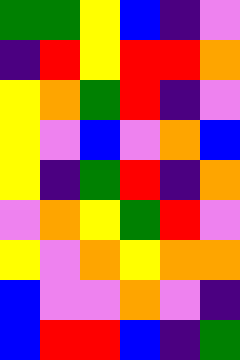[["green", "green", "yellow", "blue", "indigo", "violet"], ["indigo", "red", "yellow", "red", "red", "orange"], ["yellow", "orange", "green", "red", "indigo", "violet"], ["yellow", "violet", "blue", "violet", "orange", "blue"], ["yellow", "indigo", "green", "red", "indigo", "orange"], ["violet", "orange", "yellow", "green", "red", "violet"], ["yellow", "violet", "orange", "yellow", "orange", "orange"], ["blue", "violet", "violet", "orange", "violet", "indigo"], ["blue", "red", "red", "blue", "indigo", "green"]]